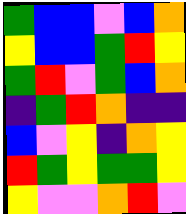[["green", "blue", "blue", "violet", "blue", "orange"], ["yellow", "blue", "blue", "green", "red", "yellow"], ["green", "red", "violet", "green", "blue", "orange"], ["indigo", "green", "red", "orange", "indigo", "indigo"], ["blue", "violet", "yellow", "indigo", "orange", "yellow"], ["red", "green", "yellow", "green", "green", "yellow"], ["yellow", "violet", "violet", "orange", "red", "violet"]]